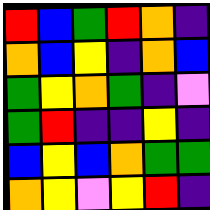[["red", "blue", "green", "red", "orange", "indigo"], ["orange", "blue", "yellow", "indigo", "orange", "blue"], ["green", "yellow", "orange", "green", "indigo", "violet"], ["green", "red", "indigo", "indigo", "yellow", "indigo"], ["blue", "yellow", "blue", "orange", "green", "green"], ["orange", "yellow", "violet", "yellow", "red", "indigo"]]